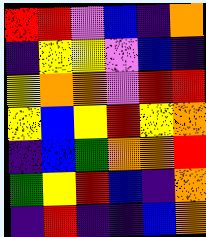[["red", "red", "violet", "blue", "indigo", "orange"], ["indigo", "yellow", "yellow", "violet", "blue", "indigo"], ["yellow", "orange", "orange", "violet", "red", "red"], ["yellow", "blue", "yellow", "red", "yellow", "orange"], ["indigo", "blue", "green", "orange", "orange", "red"], ["green", "yellow", "red", "blue", "indigo", "orange"], ["indigo", "red", "indigo", "indigo", "blue", "orange"]]